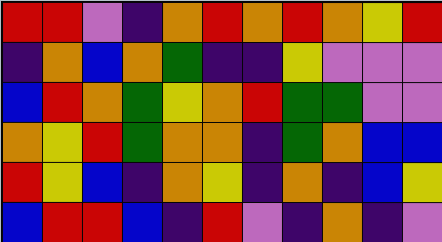[["red", "red", "violet", "indigo", "orange", "red", "orange", "red", "orange", "yellow", "red"], ["indigo", "orange", "blue", "orange", "green", "indigo", "indigo", "yellow", "violet", "violet", "violet"], ["blue", "red", "orange", "green", "yellow", "orange", "red", "green", "green", "violet", "violet"], ["orange", "yellow", "red", "green", "orange", "orange", "indigo", "green", "orange", "blue", "blue"], ["red", "yellow", "blue", "indigo", "orange", "yellow", "indigo", "orange", "indigo", "blue", "yellow"], ["blue", "red", "red", "blue", "indigo", "red", "violet", "indigo", "orange", "indigo", "violet"]]